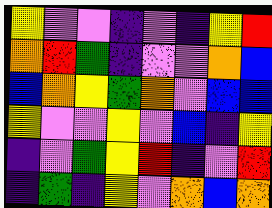[["yellow", "violet", "violet", "indigo", "violet", "indigo", "yellow", "red"], ["orange", "red", "green", "indigo", "violet", "violet", "orange", "blue"], ["blue", "orange", "yellow", "green", "orange", "violet", "blue", "blue"], ["yellow", "violet", "violet", "yellow", "violet", "blue", "indigo", "yellow"], ["indigo", "violet", "green", "yellow", "red", "indigo", "violet", "red"], ["indigo", "green", "indigo", "yellow", "violet", "orange", "blue", "orange"]]